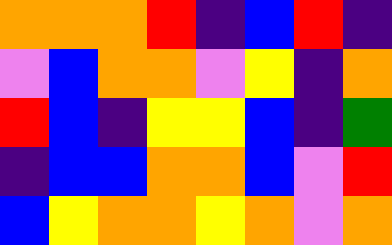[["orange", "orange", "orange", "red", "indigo", "blue", "red", "indigo"], ["violet", "blue", "orange", "orange", "violet", "yellow", "indigo", "orange"], ["red", "blue", "indigo", "yellow", "yellow", "blue", "indigo", "green"], ["indigo", "blue", "blue", "orange", "orange", "blue", "violet", "red"], ["blue", "yellow", "orange", "orange", "yellow", "orange", "violet", "orange"]]